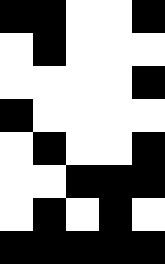[["black", "black", "white", "white", "black"], ["white", "black", "white", "white", "white"], ["white", "white", "white", "white", "black"], ["black", "white", "white", "white", "white"], ["white", "black", "white", "white", "black"], ["white", "white", "black", "black", "black"], ["white", "black", "white", "black", "white"], ["black", "black", "black", "black", "black"]]